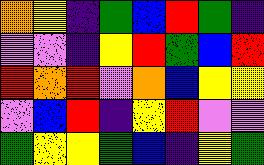[["orange", "yellow", "indigo", "green", "blue", "red", "green", "indigo"], ["violet", "violet", "indigo", "yellow", "red", "green", "blue", "red"], ["red", "orange", "red", "violet", "orange", "blue", "yellow", "yellow"], ["violet", "blue", "red", "indigo", "yellow", "red", "violet", "violet"], ["green", "yellow", "yellow", "green", "blue", "indigo", "yellow", "green"]]